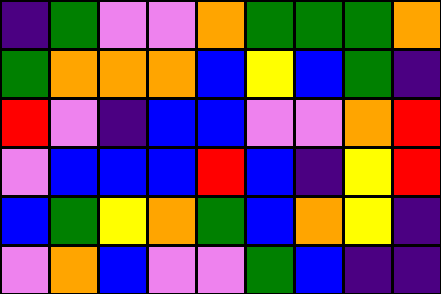[["indigo", "green", "violet", "violet", "orange", "green", "green", "green", "orange"], ["green", "orange", "orange", "orange", "blue", "yellow", "blue", "green", "indigo"], ["red", "violet", "indigo", "blue", "blue", "violet", "violet", "orange", "red"], ["violet", "blue", "blue", "blue", "red", "blue", "indigo", "yellow", "red"], ["blue", "green", "yellow", "orange", "green", "blue", "orange", "yellow", "indigo"], ["violet", "orange", "blue", "violet", "violet", "green", "blue", "indigo", "indigo"]]